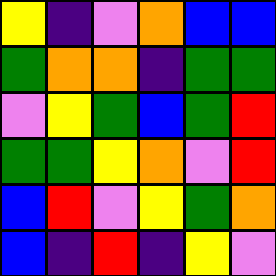[["yellow", "indigo", "violet", "orange", "blue", "blue"], ["green", "orange", "orange", "indigo", "green", "green"], ["violet", "yellow", "green", "blue", "green", "red"], ["green", "green", "yellow", "orange", "violet", "red"], ["blue", "red", "violet", "yellow", "green", "orange"], ["blue", "indigo", "red", "indigo", "yellow", "violet"]]